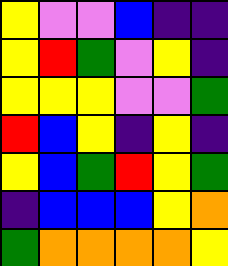[["yellow", "violet", "violet", "blue", "indigo", "indigo"], ["yellow", "red", "green", "violet", "yellow", "indigo"], ["yellow", "yellow", "yellow", "violet", "violet", "green"], ["red", "blue", "yellow", "indigo", "yellow", "indigo"], ["yellow", "blue", "green", "red", "yellow", "green"], ["indigo", "blue", "blue", "blue", "yellow", "orange"], ["green", "orange", "orange", "orange", "orange", "yellow"]]